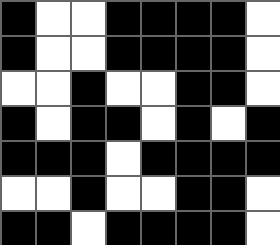[["black", "white", "white", "black", "black", "black", "black", "white"], ["black", "white", "white", "black", "black", "black", "black", "white"], ["white", "white", "black", "white", "white", "black", "black", "white"], ["black", "white", "black", "black", "white", "black", "white", "black"], ["black", "black", "black", "white", "black", "black", "black", "black"], ["white", "white", "black", "white", "white", "black", "black", "white"], ["black", "black", "white", "black", "black", "black", "black", "white"]]